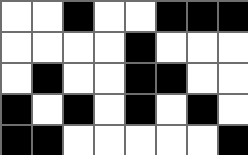[["white", "white", "black", "white", "white", "black", "black", "black"], ["white", "white", "white", "white", "black", "white", "white", "white"], ["white", "black", "white", "white", "black", "black", "white", "white"], ["black", "white", "black", "white", "black", "white", "black", "white"], ["black", "black", "white", "white", "white", "white", "white", "black"]]